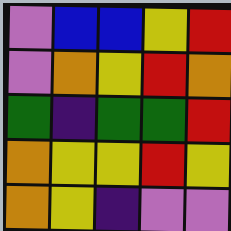[["violet", "blue", "blue", "yellow", "red"], ["violet", "orange", "yellow", "red", "orange"], ["green", "indigo", "green", "green", "red"], ["orange", "yellow", "yellow", "red", "yellow"], ["orange", "yellow", "indigo", "violet", "violet"]]